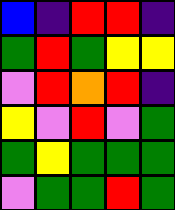[["blue", "indigo", "red", "red", "indigo"], ["green", "red", "green", "yellow", "yellow"], ["violet", "red", "orange", "red", "indigo"], ["yellow", "violet", "red", "violet", "green"], ["green", "yellow", "green", "green", "green"], ["violet", "green", "green", "red", "green"]]